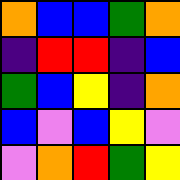[["orange", "blue", "blue", "green", "orange"], ["indigo", "red", "red", "indigo", "blue"], ["green", "blue", "yellow", "indigo", "orange"], ["blue", "violet", "blue", "yellow", "violet"], ["violet", "orange", "red", "green", "yellow"]]